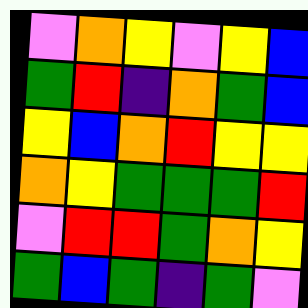[["violet", "orange", "yellow", "violet", "yellow", "blue"], ["green", "red", "indigo", "orange", "green", "blue"], ["yellow", "blue", "orange", "red", "yellow", "yellow"], ["orange", "yellow", "green", "green", "green", "red"], ["violet", "red", "red", "green", "orange", "yellow"], ["green", "blue", "green", "indigo", "green", "violet"]]